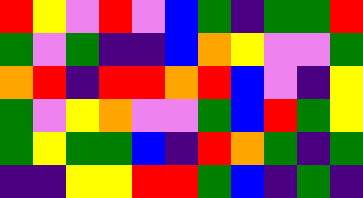[["red", "yellow", "violet", "red", "violet", "blue", "green", "indigo", "green", "green", "red"], ["green", "violet", "green", "indigo", "indigo", "blue", "orange", "yellow", "violet", "violet", "green"], ["orange", "red", "indigo", "red", "red", "orange", "red", "blue", "violet", "indigo", "yellow"], ["green", "violet", "yellow", "orange", "violet", "violet", "green", "blue", "red", "green", "yellow"], ["green", "yellow", "green", "green", "blue", "indigo", "red", "orange", "green", "indigo", "green"], ["indigo", "indigo", "yellow", "yellow", "red", "red", "green", "blue", "indigo", "green", "indigo"]]